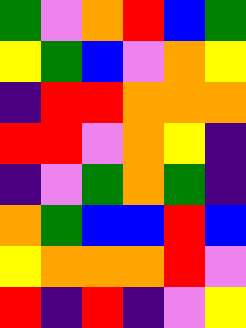[["green", "violet", "orange", "red", "blue", "green"], ["yellow", "green", "blue", "violet", "orange", "yellow"], ["indigo", "red", "red", "orange", "orange", "orange"], ["red", "red", "violet", "orange", "yellow", "indigo"], ["indigo", "violet", "green", "orange", "green", "indigo"], ["orange", "green", "blue", "blue", "red", "blue"], ["yellow", "orange", "orange", "orange", "red", "violet"], ["red", "indigo", "red", "indigo", "violet", "yellow"]]